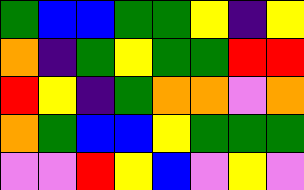[["green", "blue", "blue", "green", "green", "yellow", "indigo", "yellow"], ["orange", "indigo", "green", "yellow", "green", "green", "red", "red"], ["red", "yellow", "indigo", "green", "orange", "orange", "violet", "orange"], ["orange", "green", "blue", "blue", "yellow", "green", "green", "green"], ["violet", "violet", "red", "yellow", "blue", "violet", "yellow", "violet"]]